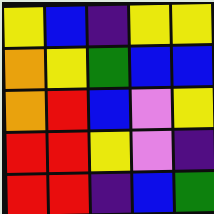[["yellow", "blue", "indigo", "yellow", "yellow"], ["orange", "yellow", "green", "blue", "blue"], ["orange", "red", "blue", "violet", "yellow"], ["red", "red", "yellow", "violet", "indigo"], ["red", "red", "indigo", "blue", "green"]]